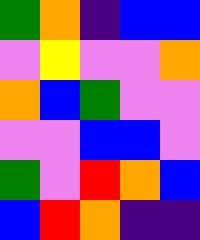[["green", "orange", "indigo", "blue", "blue"], ["violet", "yellow", "violet", "violet", "orange"], ["orange", "blue", "green", "violet", "violet"], ["violet", "violet", "blue", "blue", "violet"], ["green", "violet", "red", "orange", "blue"], ["blue", "red", "orange", "indigo", "indigo"]]